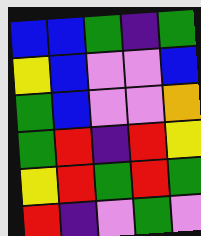[["blue", "blue", "green", "indigo", "green"], ["yellow", "blue", "violet", "violet", "blue"], ["green", "blue", "violet", "violet", "orange"], ["green", "red", "indigo", "red", "yellow"], ["yellow", "red", "green", "red", "green"], ["red", "indigo", "violet", "green", "violet"]]